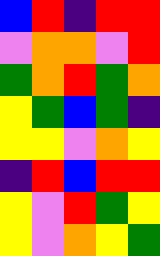[["blue", "red", "indigo", "red", "red"], ["violet", "orange", "orange", "violet", "red"], ["green", "orange", "red", "green", "orange"], ["yellow", "green", "blue", "green", "indigo"], ["yellow", "yellow", "violet", "orange", "yellow"], ["indigo", "red", "blue", "red", "red"], ["yellow", "violet", "red", "green", "yellow"], ["yellow", "violet", "orange", "yellow", "green"]]